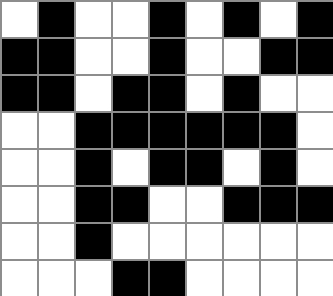[["white", "black", "white", "white", "black", "white", "black", "white", "black"], ["black", "black", "white", "white", "black", "white", "white", "black", "black"], ["black", "black", "white", "black", "black", "white", "black", "white", "white"], ["white", "white", "black", "black", "black", "black", "black", "black", "white"], ["white", "white", "black", "white", "black", "black", "white", "black", "white"], ["white", "white", "black", "black", "white", "white", "black", "black", "black"], ["white", "white", "black", "white", "white", "white", "white", "white", "white"], ["white", "white", "white", "black", "black", "white", "white", "white", "white"]]